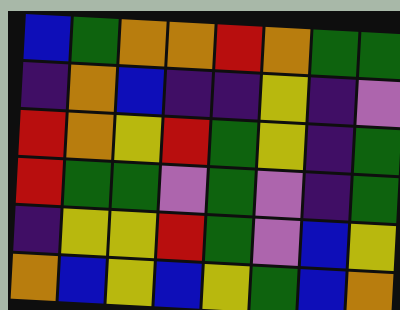[["blue", "green", "orange", "orange", "red", "orange", "green", "green"], ["indigo", "orange", "blue", "indigo", "indigo", "yellow", "indigo", "violet"], ["red", "orange", "yellow", "red", "green", "yellow", "indigo", "green"], ["red", "green", "green", "violet", "green", "violet", "indigo", "green"], ["indigo", "yellow", "yellow", "red", "green", "violet", "blue", "yellow"], ["orange", "blue", "yellow", "blue", "yellow", "green", "blue", "orange"]]